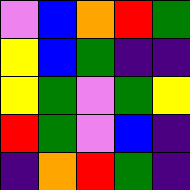[["violet", "blue", "orange", "red", "green"], ["yellow", "blue", "green", "indigo", "indigo"], ["yellow", "green", "violet", "green", "yellow"], ["red", "green", "violet", "blue", "indigo"], ["indigo", "orange", "red", "green", "indigo"]]